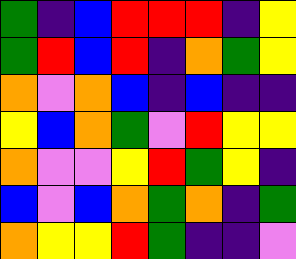[["green", "indigo", "blue", "red", "red", "red", "indigo", "yellow"], ["green", "red", "blue", "red", "indigo", "orange", "green", "yellow"], ["orange", "violet", "orange", "blue", "indigo", "blue", "indigo", "indigo"], ["yellow", "blue", "orange", "green", "violet", "red", "yellow", "yellow"], ["orange", "violet", "violet", "yellow", "red", "green", "yellow", "indigo"], ["blue", "violet", "blue", "orange", "green", "orange", "indigo", "green"], ["orange", "yellow", "yellow", "red", "green", "indigo", "indigo", "violet"]]